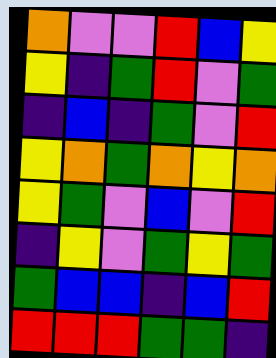[["orange", "violet", "violet", "red", "blue", "yellow"], ["yellow", "indigo", "green", "red", "violet", "green"], ["indigo", "blue", "indigo", "green", "violet", "red"], ["yellow", "orange", "green", "orange", "yellow", "orange"], ["yellow", "green", "violet", "blue", "violet", "red"], ["indigo", "yellow", "violet", "green", "yellow", "green"], ["green", "blue", "blue", "indigo", "blue", "red"], ["red", "red", "red", "green", "green", "indigo"]]